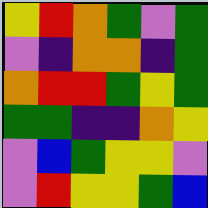[["yellow", "red", "orange", "green", "violet", "green"], ["violet", "indigo", "orange", "orange", "indigo", "green"], ["orange", "red", "red", "green", "yellow", "green"], ["green", "green", "indigo", "indigo", "orange", "yellow"], ["violet", "blue", "green", "yellow", "yellow", "violet"], ["violet", "red", "yellow", "yellow", "green", "blue"]]